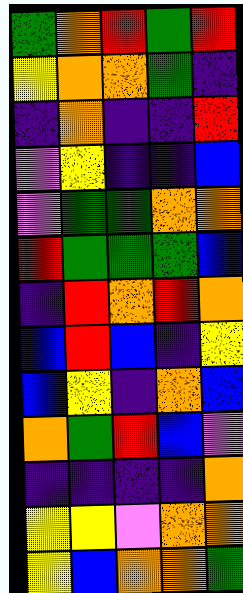[["green", "orange", "red", "green", "red"], ["yellow", "orange", "orange", "green", "indigo"], ["indigo", "orange", "indigo", "indigo", "red"], ["violet", "yellow", "indigo", "indigo", "blue"], ["violet", "green", "green", "orange", "orange"], ["red", "green", "green", "green", "blue"], ["indigo", "red", "orange", "red", "orange"], ["blue", "red", "blue", "indigo", "yellow"], ["blue", "yellow", "indigo", "orange", "blue"], ["orange", "green", "red", "blue", "violet"], ["indigo", "indigo", "indigo", "indigo", "orange"], ["yellow", "yellow", "violet", "orange", "orange"], ["yellow", "blue", "orange", "orange", "green"]]